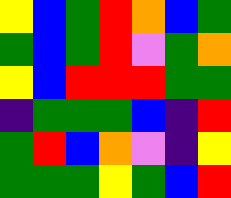[["yellow", "blue", "green", "red", "orange", "blue", "green"], ["green", "blue", "green", "red", "violet", "green", "orange"], ["yellow", "blue", "red", "red", "red", "green", "green"], ["indigo", "green", "green", "green", "blue", "indigo", "red"], ["green", "red", "blue", "orange", "violet", "indigo", "yellow"], ["green", "green", "green", "yellow", "green", "blue", "red"]]